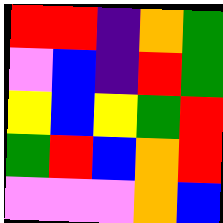[["red", "red", "indigo", "orange", "green"], ["violet", "blue", "indigo", "red", "green"], ["yellow", "blue", "yellow", "green", "red"], ["green", "red", "blue", "orange", "red"], ["violet", "violet", "violet", "orange", "blue"]]